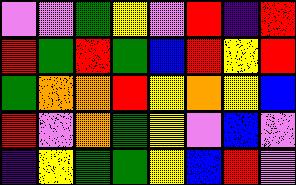[["violet", "violet", "green", "yellow", "violet", "red", "indigo", "red"], ["red", "green", "red", "green", "blue", "red", "yellow", "red"], ["green", "orange", "orange", "red", "yellow", "orange", "yellow", "blue"], ["red", "violet", "orange", "green", "yellow", "violet", "blue", "violet"], ["indigo", "yellow", "green", "green", "yellow", "blue", "red", "violet"]]